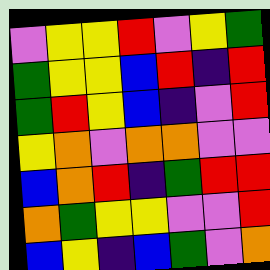[["violet", "yellow", "yellow", "red", "violet", "yellow", "green"], ["green", "yellow", "yellow", "blue", "red", "indigo", "red"], ["green", "red", "yellow", "blue", "indigo", "violet", "red"], ["yellow", "orange", "violet", "orange", "orange", "violet", "violet"], ["blue", "orange", "red", "indigo", "green", "red", "red"], ["orange", "green", "yellow", "yellow", "violet", "violet", "red"], ["blue", "yellow", "indigo", "blue", "green", "violet", "orange"]]